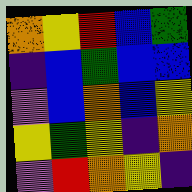[["orange", "yellow", "red", "blue", "green"], ["indigo", "blue", "green", "blue", "blue"], ["violet", "blue", "orange", "blue", "yellow"], ["yellow", "green", "yellow", "indigo", "orange"], ["violet", "red", "orange", "yellow", "indigo"]]